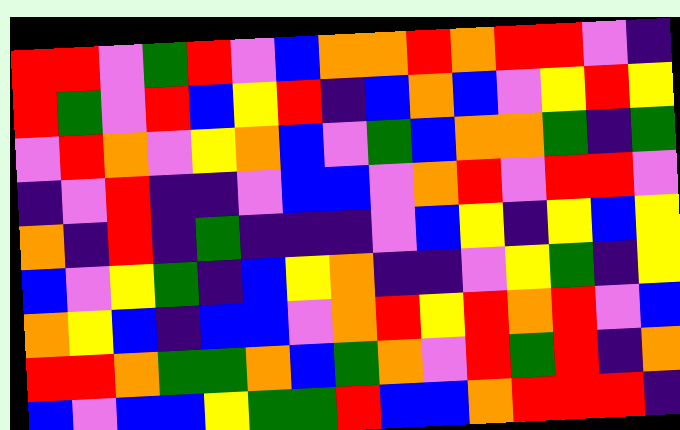[["red", "red", "violet", "green", "red", "violet", "blue", "orange", "orange", "red", "orange", "red", "red", "violet", "indigo"], ["red", "green", "violet", "red", "blue", "yellow", "red", "indigo", "blue", "orange", "blue", "violet", "yellow", "red", "yellow"], ["violet", "red", "orange", "violet", "yellow", "orange", "blue", "violet", "green", "blue", "orange", "orange", "green", "indigo", "green"], ["indigo", "violet", "red", "indigo", "indigo", "violet", "blue", "blue", "violet", "orange", "red", "violet", "red", "red", "violet"], ["orange", "indigo", "red", "indigo", "green", "indigo", "indigo", "indigo", "violet", "blue", "yellow", "indigo", "yellow", "blue", "yellow"], ["blue", "violet", "yellow", "green", "indigo", "blue", "yellow", "orange", "indigo", "indigo", "violet", "yellow", "green", "indigo", "yellow"], ["orange", "yellow", "blue", "indigo", "blue", "blue", "violet", "orange", "red", "yellow", "red", "orange", "red", "violet", "blue"], ["red", "red", "orange", "green", "green", "orange", "blue", "green", "orange", "violet", "red", "green", "red", "indigo", "orange"], ["blue", "violet", "blue", "blue", "yellow", "green", "green", "red", "blue", "blue", "orange", "red", "red", "red", "indigo"]]